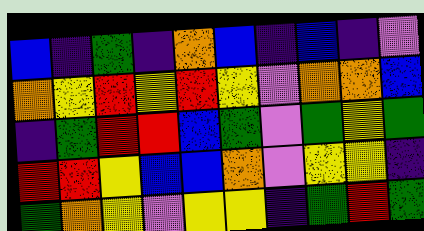[["blue", "indigo", "green", "indigo", "orange", "blue", "indigo", "blue", "indigo", "violet"], ["orange", "yellow", "red", "yellow", "red", "yellow", "violet", "orange", "orange", "blue"], ["indigo", "green", "red", "red", "blue", "green", "violet", "green", "yellow", "green"], ["red", "red", "yellow", "blue", "blue", "orange", "violet", "yellow", "yellow", "indigo"], ["green", "orange", "yellow", "violet", "yellow", "yellow", "indigo", "green", "red", "green"]]